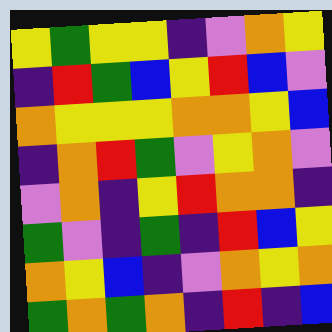[["yellow", "green", "yellow", "yellow", "indigo", "violet", "orange", "yellow"], ["indigo", "red", "green", "blue", "yellow", "red", "blue", "violet"], ["orange", "yellow", "yellow", "yellow", "orange", "orange", "yellow", "blue"], ["indigo", "orange", "red", "green", "violet", "yellow", "orange", "violet"], ["violet", "orange", "indigo", "yellow", "red", "orange", "orange", "indigo"], ["green", "violet", "indigo", "green", "indigo", "red", "blue", "yellow"], ["orange", "yellow", "blue", "indigo", "violet", "orange", "yellow", "orange"], ["green", "orange", "green", "orange", "indigo", "red", "indigo", "blue"]]